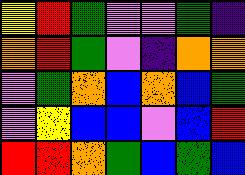[["yellow", "red", "green", "violet", "violet", "green", "indigo"], ["orange", "red", "green", "violet", "indigo", "orange", "orange"], ["violet", "green", "orange", "blue", "orange", "blue", "green"], ["violet", "yellow", "blue", "blue", "violet", "blue", "red"], ["red", "red", "orange", "green", "blue", "green", "blue"]]